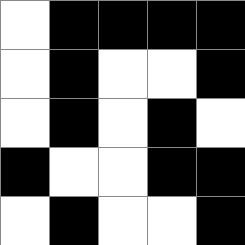[["white", "black", "black", "black", "black"], ["white", "black", "white", "white", "black"], ["white", "black", "white", "black", "white"], ["black", "white", "white", "black", "black"], ["white", "black", "white", "white", "black"]]